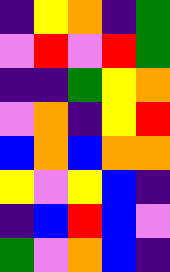[["indigo", "yellow", "orange", "indigo", "green"], ["violet", "red", "violet", "red", "green"], ["indigo", "indigo", "green", "yellow", "orange"], ["violet", "orange", "indigo", "yellow", "red"], ["blue", "orange", "blue", "orange", "orange"], ["yellow", "violet", "yellow", "blue", "indigo"], ["indigo", "blue", "red", "blue", "violet"], ["green", "violet", "orange", "blue", "indigo"]]